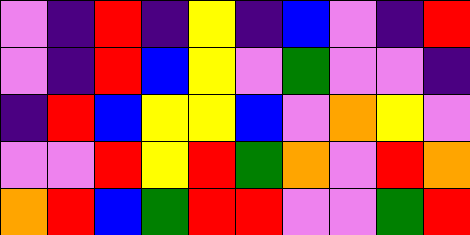[["violet", "indigo", "red", "indigo", "yellow", "indigo", "blue", "violet", "indigo", "red"], ["violet", "indigo", "red", "blue", "yellow", "violet", "green", "violet", "violet", "indigo"], ["indigo", "red", "blue", "yellow", "yellow", "blue", "violet", "orange", "yellow", "violet"], ["violet", "violet", "red", "yellow", "red", "green", "orange", "violet", "red", "orange"], ["orange", "red", "blue", "green", "red", "red", "violet", "violet", "green", "red"]]